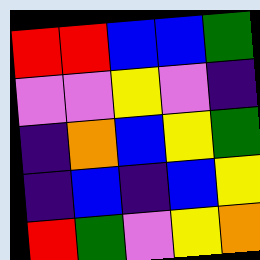[["red", "red", "blue", "blue", "green"], ["violet", "violet", "yellow", "violet", "indigo"], ["indigo", "orange", "blue", "yellow", "green"], ["indigo", "blue", "indigo", "blue", "yellow"], ["red", "green", "violet", "yellow", "orange"]]